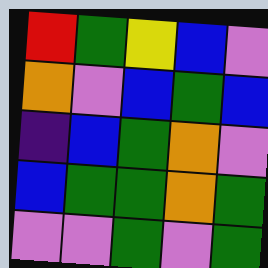[["red", "green", "yellow", "blue", "violet"], ["orange", "violet", "blue", "green", "blue"], ["indigo", "blue", "green", "orange", "violet"], ["blue", "green", "green", "orange", "green"], ["violet", "violet", "green", "violet", "green"]]